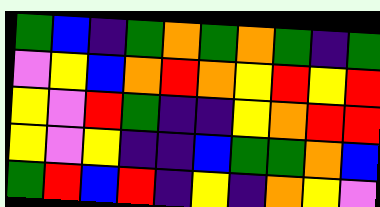[["green", "blue", "indigo", "green", "orange", "green", "orange", "green", "indigo", "green"], ["violet", "yellow", "blue", "orange", "red", "orange", "yellow", "red", "yellow", "red"], ["yellow", "violet", "red", "green", "indigo", "indigo", "yellow", "orange", "red", "red"], ["yellow", "violet", "yellow", "indigo", "indigo", "blue", "green", "green", "orange", "blue"], ["green", "red", "blue", "red", "indigo", "yellow", "indigo", "orange", "yellow", "violet"]]